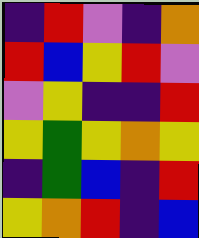[["indigo", "red", "violet", "indigo", "orange"], ["red", "blue", "yellow", "red", "violet"], ["violet", "yellow", "indigo", "indigo", "red"], ["yellow", "green", "yellow", "orange", "yellow"], ["indigo", "green", "blue", "indigo", "red"], ["yellow", "orange", "red", "indigo", "blue"]]